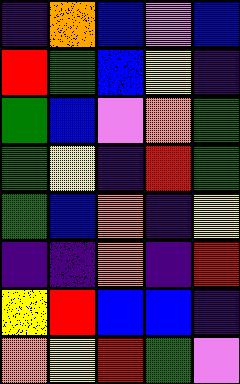[["indigo", "orange", "blue", "violet", "blue"], ["red", "green", "blue", "yellow", "indigo"], ["green", "blue", "violet", "orange", "green"], ["green", "yellow", "indigo", "red", "green"], ["green", "blue", "orange", "indigo", "yellow"], ["indigo", "indigo", "orange", "indigo", "red"], ["yellow", "red", "blue", "blue", "indigo"], ["orange", "yellow", "red", "green", "violet"]]